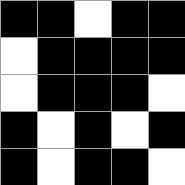[["black", "black", "white", "black", "black"], ["white", "black", "black", "black", "black"], ["white", "black", "black", "black", "white"], ["black", "white", "black", "white", "black"], ["black", "white", "black", "black", "white"]]